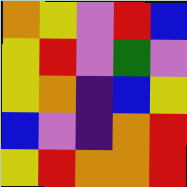[["orange", "yellow", "violet", "red", "blue"], ["yellow", "red", "violet", "green", "violet"], ["yellow", "orange", "indigo", "blue", "yellow"], ["blue", "violet", "indigo", "orange", "red"], ["yellow", "red", "orange", "orange", "red"]]